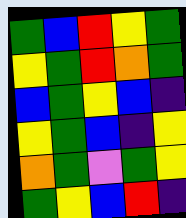[["green", "blue", "red", "yellow", "green"], ["yellow", "green", "red", "orange", "green"], ["blue", "green", "yellow", "blue", "indigo"], ["yellow", "green", "blue", "indigo", "yellow"], ["orange", "green", "violet", "green", "yellow"], ["green", "yellow", "blue", "red", "indigo"]]